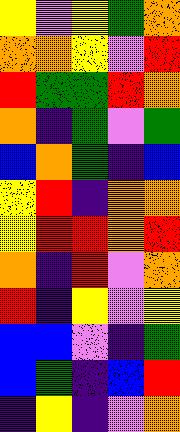[["yellow", "violet", "yellow", "green", "orange"], ["orange", "orange", "yellow", "violet", "red"], ["red", "green", "green", "red", "orange"], ["orange", "indigo", "green", "violet", "green"], ["blue", "orange", "green", "indigo", "blue"], ["yellow", "red", "indigo", "orange", "orange"], ["yellow", "red", "red", "orange", "red"], ["orange", "indigo", "red", "violet", "orange"], ["red", "indigo", "yellow", "violet", "yellow"], ["blue", "blue", "violet", "indigo", "green"], ["blue", "green", "indigo", "blue", "red"], ["indigo", "yellow", "indigo", "violet", "orange"]]